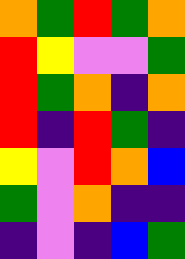[["orange", "green", "red", "green", "orange"], ["red", "yellow", "violet", "violet", "green"], ["red", "green", "orange", "indigo", "orange"], ["red", "indigo", "red", "green", "indigo"], ["yellow", "violet", "red", "orange", "blue"], ["green", "violet", "orange", "indigo", "indigo"], ["indigo", "violet", "indigo", "blue", "green"]]